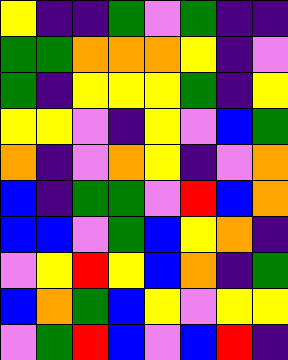[["yellow", "indigo", "indigo", "green", "violet", "green", "indigo", "indigo"], ["green", "green", "orange", "orange", "orange", "yellow", "indigo", "violet"], ["green", "indigo", "yellow", "yellow", "yellow", "green", "indigo", "yellow"], ["yellow", "yellow", "violet", "indigo", "yellow", "violet", "blue", "green"], ["orange", "indigo", "violet", "orange", "yellow", "indigo", "violet", "orange"], ["blue", "indigo", "green", "green", "violet", "red", "blue", "orange"], ["blue", "blue", "violet", "green", "blue", "yellow", "orange", "indigo"], ["violet", "yellow", "red", "yellow", "blue", "orange", "indigo", "green"], ["blue", "orange", "green", "blue", "yellow", "violet", "yellow", "yellow"], ["violet", "green", "red", "blue", "violet", "blue", "red", "indigo"]]